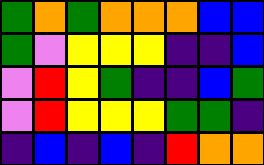[["green", "orange", "green", "orange", "orange", "orange", "blue", "blue"], ["green", "violet", "yellow", "yellow", "yellow", "indigo", "indigo", "blue"], ["violet", "red", "yellow", "green", "indigo", "indigo", "blue", "green"], ["violet", "red", "yellow", "yellow", "yellow", "green", "green", "indigo"], ["indigo", "blue", "indigo", "blue", "indigo", "red", "orange", "orange"]]